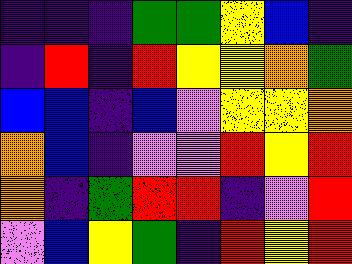[["indigo", "indigo", "indigo", "green", "green", "yellow", "blue", "indigo"], ["indigo", "red", "indigo", "red", "yellow", "yellow", "orange", "green"], ["blue", "blue", "indigo", "blue", "violet", "yellow", "yellow", "orange"], ["orange", "blue", "indigo", "violet", "violet", "red", "yellow", "red"], ["orange", "indigo", "green", "red", "red", "indigo", "violet", "red"], ["violet", "blue", "yellow", "green", "indigo", "red", "yellow", "red"]]